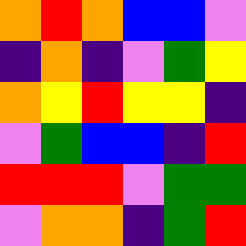[["orange", "red", "orange", "blue", "blue", "violet"], ["indigo", "orange", "indigo", "violet", "green", "yellow"], ["orange", "yellow", "red", "yellow", "yellow", "indigo"], ["violet", "green", "blue", "blue", "indigo", "red"], ["red", "red", "red", "violet", "green", "green"], ["violet", "orange", "orange", "indigo", "green", "red"]]